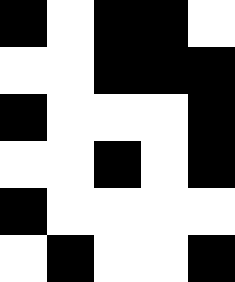[["black", "white", "black", "black", "white"], ["white", "white", "black", "black", "black"], ["black", "white", "white", "white", "black"], ["white", "white", "black", "white", "black"], ["black", "white", "white", "white", "white"], ["white", "black", "white", "white", "black"]]